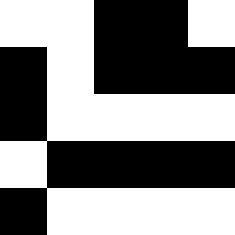[["white", "white", "black", "black", "white"], ["black", "white", "black", "black", "black"], ["black", "white", "white", "white", "white"], ["white", "black", "black", "black", "black"], ["black", "white", "white", "white", "white"]]